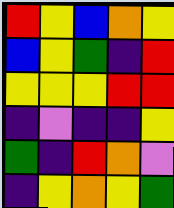[["red", "yellow", "blue", "orange", "yellow"], ["blue", "yellow", "green", "indigo", "red"], ["yellow", "yellow", "yellow", "red", "red"], ["indigo", "violet", "indigo", "indigo", "yellow"], ["green", "indigo", "red", "orange", "violet"], ["indigo", "yellow", "orange", "yellow", "green"]]